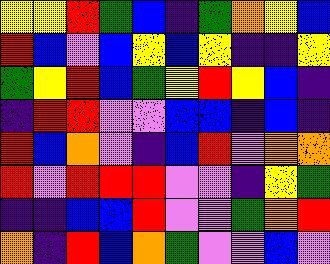[["yellow", "yellow", "red", "green", "blue", "indigo", "green", "orange", "yellow", "blue"], ["red", "blue", "violet", "blue", "yellow", "blue", "yellow", "indigo", "indigo", "yellow"], ["green", "yellow", "red", "blue", "green", "yellow", "red", "yellow", "blue", "indigo"], ["indigo", "red", "red", "violet", "violet", "blue", "blue", "indigo", "blue", "indigo"], ["red", "blue", "orange", "violet", "indigo", "blue", "red", "violet", "orange", "orange"], ["red", "violet", "red", "red", "red", "violet", "violet", "indigo", "yellow", "green"], ["indigo", "indigo", "blue", "blue", "red", "violet", "violet", "green", "orange", "red"], ["orange", "indigo", "red", "blue", "orange", "green", "violet", "violet", "blue", "violet"]]